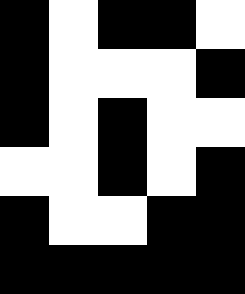[["black", "white", "black", "black", "white"], ["black", "white", "white", "white", "black"], ["black", "white", "black", "white", "white"], ["white", "white", "black", "white", "black"], ["black", "white", "white", "black", "black"], ["black", "black", "black", "black", "black"]]